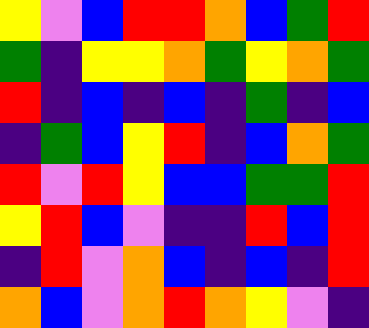[["yellow", "violet", "blue", "red", "red", "orange", "blue", "green", "red"], ["green", "indigo", "yellow", "yellow", "orange", "green", "yellow", "orange", "green"], ["red", "indigo", "blue", "indigo", "blue", "indigo", "green", "indigo", "blue"], ["indigo", "green", "blue", "yellow", "red", "indigo", "blue", "orange", "green"], ["red", "violet", "red", "yellow", "blue", "blue", "green", "green", "red"], ["yellow", "red", "blue", "violet", "indigo", "indigo", "red", "blue", "red"], ["indigo", "red", "violet", "orange", "blue", "indigo", "blue", "indigo", "red"], ["orange", "blue", "violet", "orange", "red", "orange", "yellow", "violet", "indigo"]]